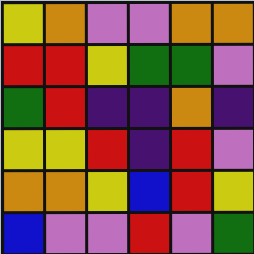[["yellow", "orange", "violet", "violet", "orange", "orange"], ["red", "red", "yellow", "green", "green", "violet"], ["green", "red", "indigo", "indigo", "orange", "indigo"], ["yellow", "yellow", "red", "indigo", "red", "violet"], ["orange", "orange", "yellow", "blue", "red", "yellow"], ["blue", "violet", "violet", "red", "violet", "green"]]